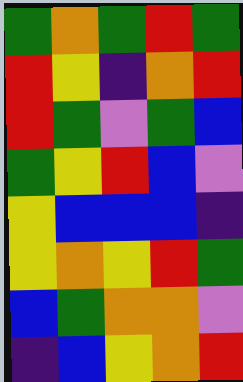[["green", "orange", "green", "red", "green"], ["red", "yellow", "indigo", "orange", "red"], ["red", "green", "violet", "green", "blue"], ["green", "yellow", "red", "blue", "violet"], ["yellow", "blue", "blue", "blue", "indigo"], ["yellow", "orange", "yellow", "red", "green"], ["blue", "green", "orange", "orange", "violet"], ["indigo", "blue", "yellow", "orange", "red"]]